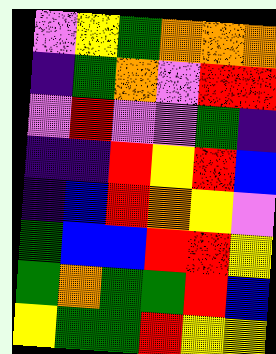[["violet", "yellow", "green", "orange", "orange", "orange"], ["indigo", "green", "orange", "violet", "red", "red"], ["violet", "red", "violet", "violet", "green", "indigo"], ["indigo", "indigo", "red", "yellow", "red", "blue"], ["indigo", "blue", "red", "orange", "yellow", "violet"], ["green", "blue", "blue", "red", "red", "yellow"], ["green", "orange", "green", "green", "red", "blue"], ["yellow", "green", "green", "red", "yellow", "yellow"]]